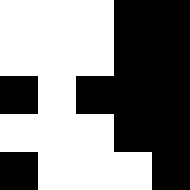[["white", "white", "white", "black", "black"], ["white", "white", "white", "black", "black"], ["black", "white", "black", "black", "black"], ["white", "white", "white", "black", "black"], ["black", "white", "white", "white", "black"]]